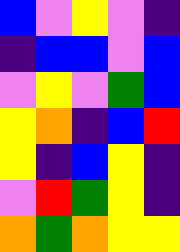[["blue", "violet", "yellow", "violet", "indigo"], ["indigo", "blue", "blue", "violet", "blue"], ["violet", "yellow", "violet", "green", "blue"], ["yellow", "orange", "indigo", "blue", "red"], ["yellow", "indigo", "blue", "yellow", "indigo"], ["violet", "red", "green", "yellow", "indigo"], ["orange", "green", "orange", "yellow", "yellow"]]